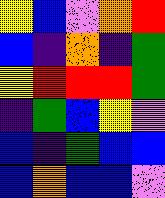[["yellow", "blue", "violet", "orange", "red"], ["blue", "indigo", "orange", "indigo", "green"], ["yellow", "red", "red", "red", "green"], ["indigo", "green", "blue", "yellow", "violet"], ["blue", "indigo", "green", "blue", "blue"], ["blue", "orange", "blue", "blue", "violet"]]